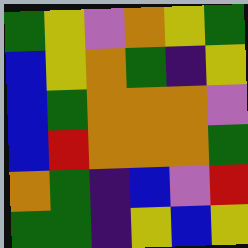[["green", "yellow", "violet", "orange", "yellow", "green"], ["blue", "yellow", "orange", "green", "indigo", "yellow"], ["blue", "green", "orange", "orange", "orange", "violet"], ["blue", "red", "orange", "orange", "orange", "green"], ["orange", "green", "indigo", "blue", "violet", "red"], ["green", "green", "indigo", "yellow", "blue", "yellow"]]